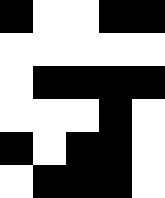[["black", "white", "white", "black", "black"], ["white", "white", "white", "white", "white"], ["white", "black", "black", "black", "black"], ["white", "white", "white", "black", "white"], ["black", "white", "black", "black", "white"], ["white", "black", "black", "black", "white"]]